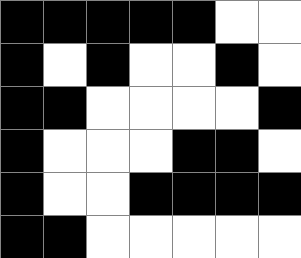[["black", "black", "black", "black", "black", "white", "white"], ["black", "white", "black", "white", "white", "black", "white"], ["black", "black", "white", "white", "white", "white", "black"], ["black", "white", "white", "white", "black", "black", "white"], ["black", "white", "white", "black", "black", "black", "black"], ["black", "black", "white", "white", "white", "white", "white"]]